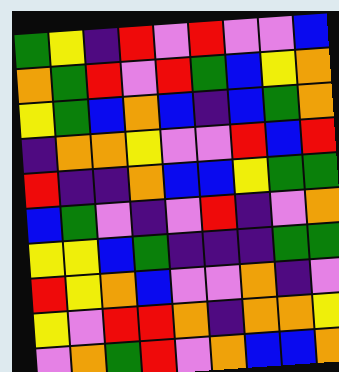[["green", "yellow", "indigo", "red", "violet", "red", "violet", "violet", "blue"], ["orange", "green", "red", "violet", "red", "green", "blue", "yellow", "orange"], ["yellow", "green", "blue", "orange", "blue", "indigo", "blue", "green", "orange"], ["indigo", "orange", "orange", "yellow", "violet", "violet", "red", "blue", "red"], ["red", "indigo", "indigo", "orange", "blue", "blue", "yellow", "green", "green"], ["blue", "green", "violet", "indigo", "violet", "red", "indigo", "violet", "orange"], ["yellow", "yellow", "blue", "green", "indigo", "indigo", "indigo", "green", "green"], ["red", "yellow", "orange", "blue", "violet", "violet", "orange", "indigo", "violet"], ["yellow", "violet", "red", "red", "orange", "indigo", "orange", "orange", "yellow"], ["violet", "orange", "green", "red", "violet", "orange", "blue", "blue", "orange"]]